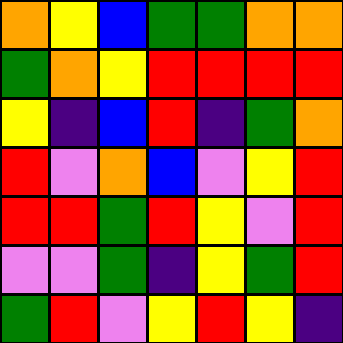[["orange", "yellow", "blue", "green", "green", "orange", "orange"], ["green", "orange", "yellow", "red", "red", "red", "red"], ["yellow", "indigo", "blue", "red", "indigo", "green", "orange"], ["red", "violet", "orange", "blue", "violet", "yellow", "red"], ["red", "red", "green", "red", "yellow", "violet", "red"], ["violet", "violet", "green", "indigo", "yellow", "green", "red"], ["green", "red", "violet", "yellow", "red", "yellow", "indigo"]]